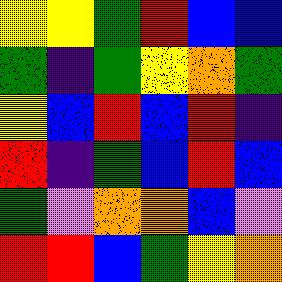[["yellow", "yellow", "green", "red", "blue", "blue"], ["green", "indigo", "green", "yellow", "orange", "green"], ["yellow", "blue", "red", "blue", "red", "indigo"], ["red", "indigo", "green", "blue", "red", "blue"], ["green", "violet", "orange", "orange", "blue", "violet"], ["red", "red", "blue", "green", "yellow", "orange"]]